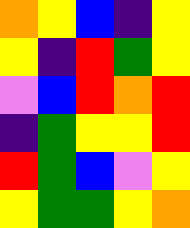[["orange", "yellow", "blue", "indigo", "yellow"], ["yellow", "indigo", "red", "green", "yellow"], ["violet", "blue", "red", "orange", "red"], ["indigo", "green", "yellow", "yellow", "red"], ["red", "green", "blue", "violet", "yellow"], ["yellow", "green", "green", "yellow", "orange"]]